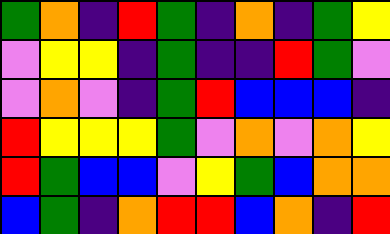[["green", "orange", "indigo", "red", "green", "indigo", "orange", "indigo", "green", "yellow"], ["violet", "yellow", "yellow", "indigo", "green", "indigo", "indigo", "red", "green", "violet"], ["violet", "orange", "violet", "indigo", "green", "red", "blue", "blue", "blue", "indigo"], ["red", "yellow", "yellow", "yellow", "green", "violet", "orange", "violet", "orange", "yellow"], ["red", "green", "blue", "blue", "violet", "yellow", "green", "blue", "orange", "orange"], ["blue", "green", "indigo", "orange", "red", "red", "blue", "orange", "indigo", "red"]]